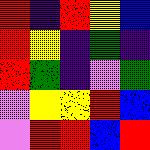[["red", "indigo", "red", "yellow", "blue"], ["red", "yellow", "indigo", "green", "indigo"], ["red", "green", "indigo", "violet", "green"], ["violet", "yellow", "yellow", "red", "blue"], ["violet", "red", "red", "blue", "red"]]